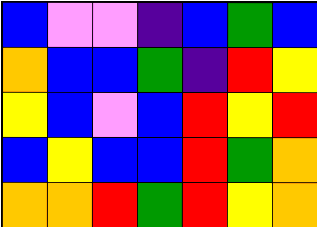[["blue", "violet", "violet", "indigo", "blue", "green", "blue"], ["orange", "blue", "blue", "green", "indigo", "red", "yellow"], ["yellow", "blue", "violet", "blue", "red", "yellow", "red"], ["blue", "yellow", "blue", "blue", "red", "green", "orange"], ["orange", "orange", "red", "green", "red", "yellow", "orange"]]